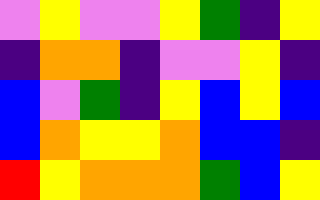[["violet", "yellow", "violet", "violet", "yellow", "green", "indigo", "yellow"], ["indigo", "orange", "orange", "indigo", "violet", "violet", "yellow", "indigo"], ["blue", "violet", "green", "indigo", "yellow", "blue", "yellow", "blue"], ["blue", "orange", "yellow", "yellow", "orange", "blue", "blue", "indigo"], ["red", "yellow", "orange", "orange", "orange", "green", "blue", "yellow"]]